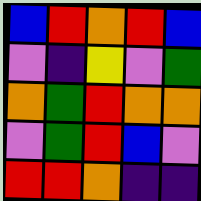[["blue", "red", "orange", "red", "blue"], ["violet", "indigo", "yellow", "violet", "green"], ["orange", "green", "red", "orange", "orange"], ["violet", "green", "red", "blue", "violet"], ["red", "red", "orange", "indigo", "indigo"]]